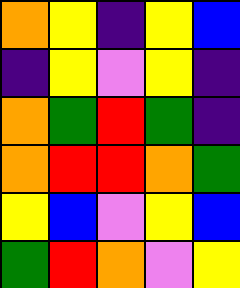[["orange", "yellow", "indigo", "yellow", "blue"], ["indigo", "yellow", "violet", "yellow", "indigo"], ["orange", "green", "red", "green", "indigo"], ["orange", "red", "red", "orange", "green"], ["yellow", "blue", "violet", "yellow", "blue"], ["green", "red", "orange", "violet", "yellow"]]